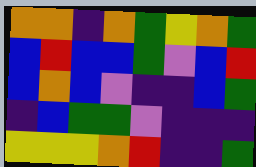[["orange", "orange", "indigo", "orange", "green", "yellow", "orange", "green"], ["blue", "red", "blue", "blue", "green", "violet", "blue", "red"], ["blue", "orange", "blue", "violet", "indigo", "indigo", "blue", "green"], ["indigo", "blue", "green", "green", "violet", "indigo", "indigo", "indigo"], ["yellow", "yellow", "yellow", "orange", "red", "indigo", "indigo", "green"]]